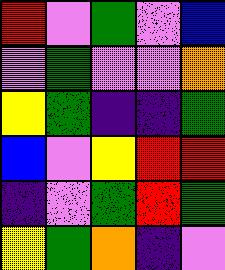[["red", "violet", "green", "violet", "blue"], ["violet", "green", "violet", "violet", "orange"], ["yellow", "green", "indigo", "indigo", "green"], ["blue", "violet", "yellow", "red", "red"], ["indigo", "violet", "green", "red", "green"], ["yellow", "green", "orange", "indigo", "violet"]]